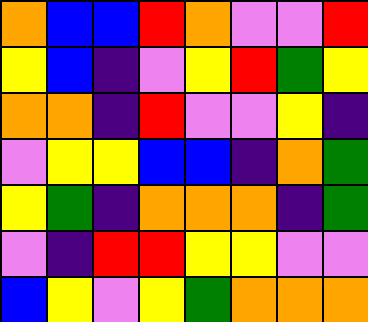[["orange", "blue", "blue", "red", "orange", "violet", "violet", "red"], ["yellow", "blue", "indigo", "violet", "yellow", "red", "green", "yellow"], ["orange", "orange", "indigo", "red", "violet", "violet", "yellow", "indigo"], ["violet", "yellow", "yellow", "blue", "blue", "indigo", "orange", "green"], ["yellow", "green", "indigo", "orange", "orange", "orange", "indigo", "green"], ["violet", "indigo", "red", "red", "yellow", "yellow", "violet", "violet"], ["blue", "yellow", "violet", "yellow", "green", "orange", "orange", "orange"]]